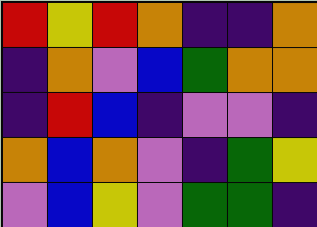[["red", "yellow", "red", "orange", "indigo", "indigo", "orange"], ["indigo", "orange", "violet", "blue", "green", "orange", "orange"], ["indigo", "red", "blue", "indigo", "violet", "violet", "indigo"], ["orange", "blue", "orange", "violet", "indigo", "green", "yellow"], ["violet", "blue", "yellow", "violet", "green", "green", "indigo"]]